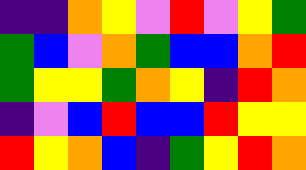[["indigo", "indigo", "orange", "yellow", "violet", "red", "violet", "yellow", "green"], ["green", "blue", "violet", "orange", "green", "blue", "blue", "orange", "red"], ["green", "yellow", "yellow", "green", "orange", "yellow", "indigo", "red", "orange"], ["indigo", "violet", "blue", "red", "blue", "blue", "red", "yellow", "yellow"], ["red", "yellow", "orange", "blue", "indigo", "green", "yellow", "red", "orange"]]